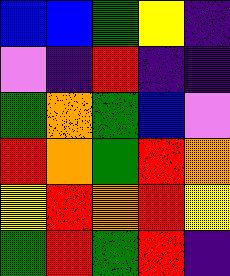[["blue", "blue", "green", "yellow", "indigo"], ["violet", "indigo", "red", "indigo", "indigo"], ["green", "orange", "green", "blue", "violet"], ["red", "orange", "green", "red", "orange"], ["yellow", "red", "orange", "red", "yellow"], ["green", "red", "green", "red", "indigo"]]